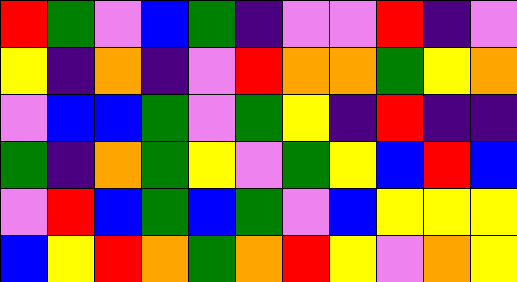[["red", "green", "violet", "blue", "green", "indigo", "violet", "violet", "red", "indigo", "violet"], ["yellow", "indigo", "orange", "indigo", "violet", "red", "orange", "orange", "green", "yellow", "orange"], ["violet", "blue", "blue", "green", "violet", "green", "yellow", "indigo", "red", "indigo", "indigo"], ["green", "indigo", "orange", "green", "yellow", "violet", "green", "yellow", "blue", "red", "blue"], ["violet", "red", "blue", "green", "blue", "green", "violet", "blue", "yellow", "yellow", "yellow"], ["blue", "yellow", "red", "orange", "green", "orange", "red", "yellow", "violet", "orange", "yellow"]]